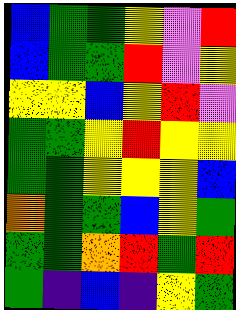[["blue", "green", "green", "yellow", "violet", "red"], ["blue", "green", "green", "red", "violet", "yellow"], ["yellow", "yellow", "blue", "yellow", "red", "violet"], ["green", "green", "yellow", "red", "yellow", "yellow"], ["green", "green", "yellow", "yellow", "yellow", "blue"], ["orange", "green", "green", "blue", "yellow", "green"], ["green", "green", "orange", "red", "green", "red"], ["green", "indigo", "blue", "indigo", "yellow", "green"]]